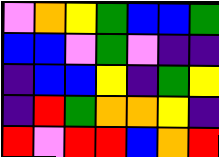[["violet", "orange", "yellow", "green", "blue", "blue", "green"], ["blue", "blue", "violet", "green", "violet", "indigo", "indigo"], ["indigo", "blue", "blue", "yellow", "indigo", "green", "yellow"], ["indigo", "red", "green", "orange", "orange", "yellow", "indigo"], ["red", "violet", "red", "red", "blue", "orange", "red"]]